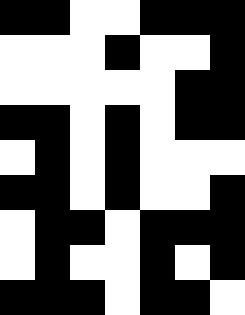[["black", "black", "white", "white", "black", "black", "black"], ["white", "white", "white", "black", "white", "white", "black"], ["white", "white", "white", "white", "white", "black", "black"], ["black", "black", "white", "black", "white", "black", "black"], ["white", "black", "white", "black", "white", "white", "white"], ["black", "black", "white", "black", "white", "white", "black"], ["white", "black", "black", "white", "black", "black", "black"], ["white", "black", "white", "white", "black", "white", "black"], ["black", "black", "black", "white", "black", "black", "white"]]